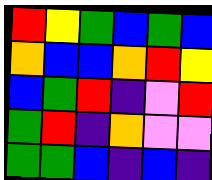[["red", "yellow", "green", "blue", "green", "blue"], ["orange", "blue", "blue", "orange", "red", "yellow"], ["blue", "green", "red", "indigo", "violet", "red"], ["green", "red", "indigo", "orange", "violet", "violet"], ["green", "green", "blue", "indigo", "blue", "indigo"]]